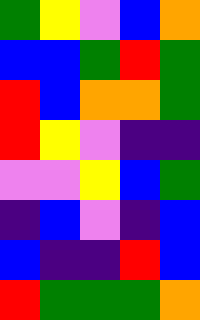[["green", "yellow", "violet", "blue", "orange"], ["blue", "blue", "green", "red", "green"], ["red", "blue", "orange", "orange", "green"], ["red", "yellow", "violet", "indigo", "indigo"], ["violet", "violet", "yellow", "blue", "green"], ["indigo", "blue", "violet", "indigo", "blue"], ["blue", "indigo", "indigo", "red", "blue"], ["red", "green", "green", "green", "orange"]]